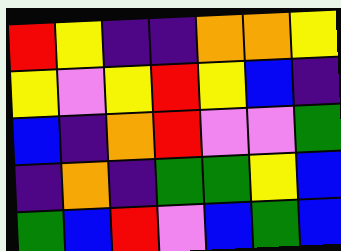[["red", "yellow", "indigo", "indigo", "orange", "orange", "yellow"], ["yellow", "violet", "yellow", "red", "yellow", "blue", "indigo"], ["blue", "indigo", "orange", "red", "violet", "violet", "green"], ["indigo", "orange", "indigo", "green", "green", "yellow", "blue"], ["green", "blue", "red", "violet", "blue", "green", "blue"]]